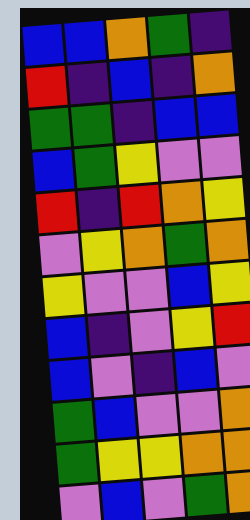[["blue", "blue", "orange", "green", "indigo"], ["red", "indigo", "blue", "indigo", "orange"], ["green", "green", "indigo", "blue", "blue"], ["blue", "green", "yellow", "violet", "violet"], ["red", "indigo", "red", "orange", "yellow"], ["violet", "yellow", "orange", "green", "orange"], ["yellow", "violet", "violet", "blue", "yellow"], ["blue", "indigo", "violet", "yellow", "red"], ["blue", "violet", "indigo", "blue", "violet"], ["green", "blue", "violet", "violet", "orange"], ["green", "yellow", "yellow", "orange", "orange"], ["violet", "blue", "violet", "green", "orange"]]